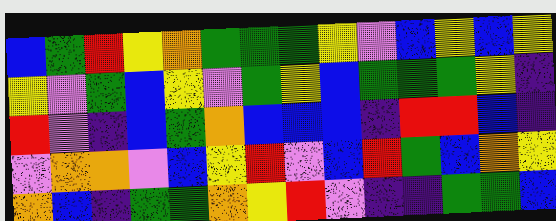[["blue", "green", "red", "yellow", "orange", "green", "green", "green", "yellow", "violet", "blue", "yellow", "blue", "yellow"], ["yellow", "violet", "green", "blue", "yellow", "violet", "green", "yellow", "blue", "green", "green", "green", "yellow", "indigo"], ["red", "violet", "indigo", "blue", "green", "orange", "blue", "blue", "blue", "indigo", "red", "red", "blue", "indigo"], ["violet", "orange", "orange", "violet", "blue", "yellow", "red", "violet", "blue", "red", "green", "blue", "orange", "yellow"], ["orange", "blue", "indigo", "green", "green", "orange", "yellow", "red", "violet", "indigo", "indigo", "green", "green", "blue"]]